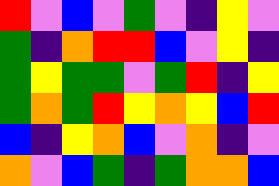[["red", "violet", "blue", "violet", "green", "violet", "indigo", "yellow", "violet"], ["green", "indigo", "orange", "red", "red", "blue", "violet", "yellow", "indigo"], ["green", "yellow", "green", "green", "violet", "green", "red", "indigo", "yellow"], ["green", "orange", "green", "red", "yellow", "orange", "yellow", "blue", "red"], ["blue", "indigo", "yellow", "orange", "blue", "violet", "orange", "indigo", "violet"], ["orange", "violet", "blue", "green", "indigo", "green", "orange", "orange", "blue"]]